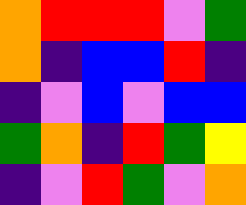[["orange", "red", "red", "red", "violet", "green"], ["orange", "indigo", "blue", "blue", "red", "indigo"], ["indigo", "violet", "blue", "violet", "blue", "blue"], ["green", "orange", "indigo", "red", "green", "yellow"], ["indigo", "violet", "red", "green", "violet", "orange"]]